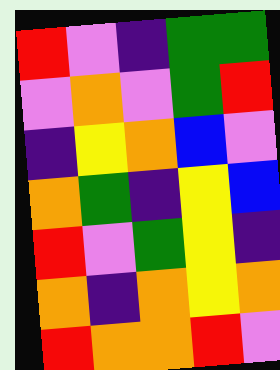[["red", "violet", "indigo", "green", "green"], ["violet", "orange", "violet", "green", "red"], ["indigo", "yellow", "orange", "blue", "violet"], ["orange", "green", "indigo", "yellow", "blue"], ["red", "violet", "green", "yellow", "indigo"], ["orange", "indigo", "orange", "yellow", "orange"], ["red", "orange", "orange", "red", "violet"]]